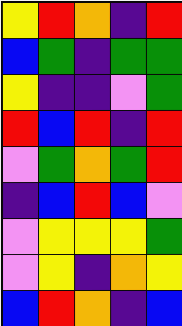[["yellow", "red", "orange", "indigo", "red"], ["blue", "green", "indigo", "green", "green"], ["yellow", "indigo", "indigo", "violet", "green"], ["red", "blue", "red", "indigo", "red"], ["violet", "green", "orange", "green", "red"], ["indigo", "blue", "red", "blue", "violet"], ["violet", "yellow", "yellow", "yellow", "green"], ["violet", "yellow", "indigo", "orange", "yellow"], ["blue", "red", "orange", "indigo", "blue"]]